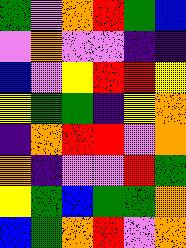[["green", "violet", "orange", "red", "green", "blue"], ["violet", "orange", "violet", "violet", "indigo", "indigo"], ["blue", "violet", "yellow", "red", "red", "yellow"], ["yellow", "green", "green", "indigo", "yellow", "orange"], ["indigo", "orange", "red", "red", "violet", "orange"], ["orange", "indigo", "violet", "violet", "red", "green"], ["yellow", "green", "blue", "green", "green", "orange"], ["blue", "green", "orange", "red", "violet", "orange"]]